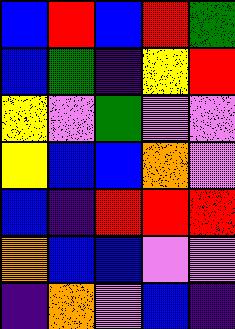[["blue", "red", "blue", "red", "green"], ["blue", "green", "indigo", "yellow", "red"], ["yellow", "violet", "green", "violet", "violet"], ["yellow", "blue", "blue", "orange", "violet"], ["blue", "indigo", "red", "red", "red"], ["orange", "blue", "blue", "violet", "violet"], ["indigo", "orange", "violet", "blue", "indigo"]]